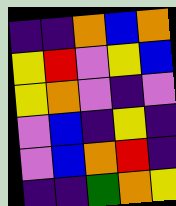[["indigo", "indigo", "orange", "blue", "orange"], ["yellow", "red", "violet", "yellow", "blue"], ["yellow", "orange", "violet", "indigo", "violet"], ["violet", "blue", "indigo", "yellow", "indigo"], ["violet", "blue", "orange", "red", "indigo"], ["indigo", "indigo", "green", "orange", "yellow"]]